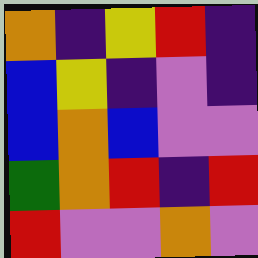[["orange", "indigo", "yellow", "red", "indigo"], ["blue", "yellow", "indigo", "violet", "indigo"], ["blue", "orange", "blue", "violet", "violet"], ["green", "orange", "red", "indigo", "red"], ["red", "violet", "violet", "orange", "violet"]]